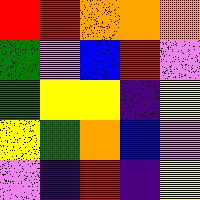[["red", "red", "orange", "orange", "orange"], ["green", "violet", "blue", "red", "violet"], ["green", "yellow", "yellow", "indigo", "yellow"], ["yellow", "green", "orange", "blue", "violet"], ["violet", "indigo", "red", "indigo", "yellow"]]